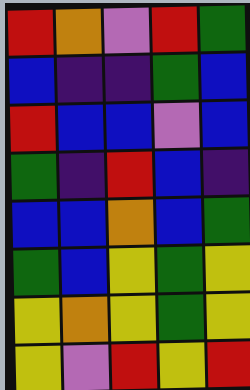[["red", "orange", "violet", "red", "green"], ["blue", "indigo", "indigo", "green", "blue"], ["red", "blue", "blue", "violet", "blue"], ["green", "indigo", "red", "blue", "indigo"], ["blue", "blue", "orange", "blue", "green"], ["green", "blue", "yellow", "green", "yellow"], ["yellow", "orange", "yellow", "green", "yellow"], ["yellow", "violet", "red", "yellow", "red"]]